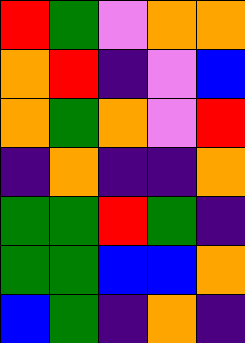[["red", "green", "violet", "orange", "orange"], ["orange", "red", "indigo", "violet", "blue"], ["orange", "green", "orange", "violet", "red"], ["indigo", "orange", "indigo", "indigo", "orange"], ["green", "green", "red", "green", "indigo"], ["green", "green", "blue", "blue", "orange"], ["blue", "green", "indigo", "orange", "indigo"]]